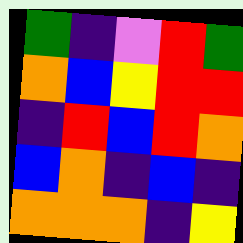[["green", "indigo", "violet", "red", "green"], ["orange", "blue", "yellow", "red", "red"], ["indigo", "red", "blue", "red", "orange"], ["blue", "orange", "indigo", "blue", "indigo"], ["orange", "orange", "orange", "indigo", "yellow"]]